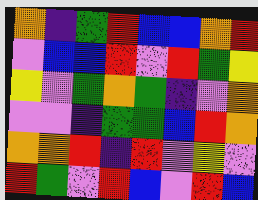[["orange", "indigo", "green", "red", "blue", "blue", "orange", "red"], ["violet", "blue", "blue", "red", "violet", "red", "green", "yellow"], ["yellow", "violet", "green", "orange", "green", "indigo", "violet", "orange"], ["violet", "violet", "indigo", "green", "green", "blue", "red", "orange"], ["orange", "orange", "red", "indigo", "red", "violet", "yellow", "violet"], ["red", "green", "violet", "red", "blue", "violet", "red", "blue"]]